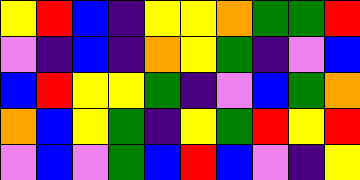[["yellow", "red", "blue", "indigo", "yellow", "yellow", "orange", "green", "green", "red"], ["violet", "indigo", "blue", "indigo", "orange", "yellow", "green", "indigo", "violet", "blue"], ["blue", "red", "yellow", "yellow", "green", "indigo", "violet", "blue", "green", "orange"], ["orange", "blue", "yellow", "green", "indigo", "yellow", "green", "red", "yellow", "red"], ["violet", "blue", "violet", "green", "blue", "red", "blue", "violet", "indigo", "yellow"]]